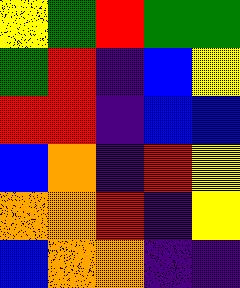[["yellow", "green", "red", "green", "green"], ["green", "red", "indigo", "blue", "yellow"], ["red", "red", "indigo", "blue", "blue"], ["blue", "orange", "indigo", "red", "yellow"], ["orange", "orange", "red", "indigo", "yellow"], ["blue", "orange", "orange", "indigo", "indigo"]]